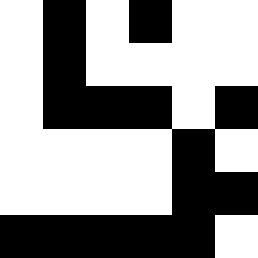[["white", "black", "white", "black", "white", "white"], ["white", "black", "white", "white", "white", "white"], ["white", "black", "black", "black", "white", "black"], ["white", "white", "white", "white", "black", "white"], ["white", "white", "white", "white", "black", "black"], ["black", "black", "black", "black", "black", "white"]]